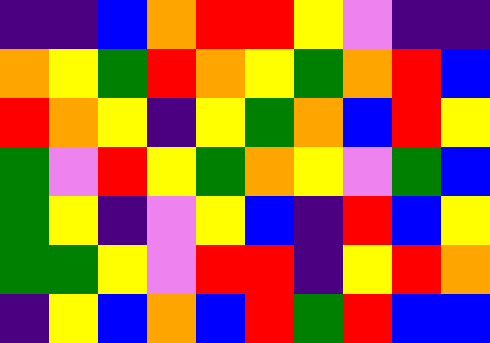[["indigo", "indigo", "blue", "orange", "red", "red", "yellow", "violet", "indigo", "indigo"], ["orange", "yellow", "green", "red", "orange", "yellow", "green", "orange", "red", "blue"], ["red", "orange", "yellow", "indigo", "yellow", "green", "orange", "blue", "red", "yellow"], ["green", "violet", "red", "yellow", "green", "orange", "yellow", "violet", "green", "blue"], ["green", "yellow", "indigo", "violet", "yellow", "blue", "indigo", "red", "blue", "yellow"], ["green", "green", "yellow", "violet", "red", "red", "indigo", "yellow", "red", "orange"], ["indigo", "yellow", "blue", "orange", "blue", "red", "green", "red", "blue", "blue"]]